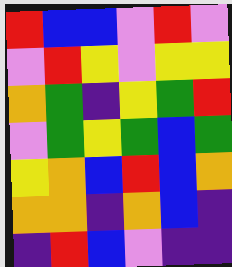[["red", "blue", "blue", "violet", "red", "violet"], ["violet", "red", "yellow", "violet", "yellow", "yellow"], ["orange", "green", "indigo", "yellow", "green", "red"], ["violet", "green", "yellow", "green", "blue", "green"], ["yellow", "orange", "blue", "red", "blue", "orange"], ["orange", "orange", "indigo", "orange", "blue", "indigo"], ["indigo", "red", "blue", "violet", "indigo", "indigo"]]